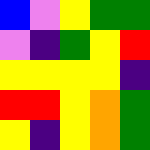[["blue", "violet", "yellow", "green", "green"], ["violet", "indigo", "green", "yellow", "red"], ["yellow", "yellow", "yellow", "yellow", "indigo"], ["red", "red", "yellow", "orange", "green"], ["yellow", "indigo", "yellow", "orange", "green"]]